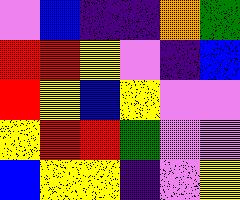[["violet", "blue", "indigo", "indigo", "orange", "green"], ["red", "red", "yellow", "violet", "indigo", "blue"], ["red", "yellow", "blue", "yellow", "violet", "violet"], ["yellow", "red", "red", "green", "violet", "violet"], ["blue", "yellow", "yellow", "indigo", "violet", "yellow"]]